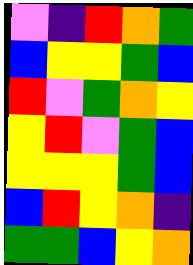[["violet", "indigo", "red", "orange", "green"], ["blue", "yellow", "yellow", "green", "blue"], ["red", "violet", "green", "orange", "yellow"], ["yellow", "red", "violet", "green", "blue"], ["yellow", "yellow", "yellow", "green", "blue"], ["blue", "red", "yellow", "orange", "indigo"], ["green", "green", "blue", "yellow", "orange"]]